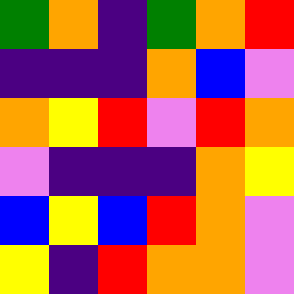[["green", "orange", "indigo", "green", "orange", "red"], ["indigo", "indigo", "indigo", "orange", "blue", "violet"], ["orange", "yellow", "red", "violet", "red", "orange"], ["violet", "indigo", "indigo", "indigo", "orange", "yellow"], ["blue", "yellow", "blue", "red", "orange", "violet"], ["yellow", "indigo", "red", "orange", "orange", "violet"]]